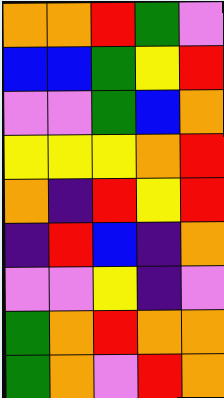[["orange", "orange", "red", "green", "violet"], ["blue", "blue", "green", "yellow", "red"], ["violet", "violet", "green", "blue", "orange"], ["yellow", "yellow", "yellow", "orange", "red"], ["orange", "indigo", "red", "yellow", "red"], ["indigo", "red", "blue", "indigo", "orange"], ["violet", "violet", "yellow", "indigo", "violet"], ["green", "orange", "red", "orange", "orange"], ["green", "orange", "violet", "red", "orange"]]